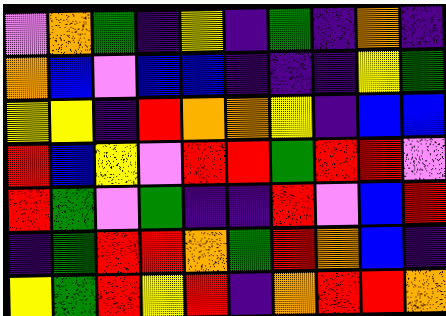[["violet", "orange", "green", "indigo", "yellow", "indigo", "green", "indigo", "orange", "indigo"], ["orange", "blue", "violet", "blue", "blue", "indigo", "indigo", "indigo", "yellow", "green"], ["yellow", "yellow", "indigo", "red", "orange", "orange", "yellow", "indigo", "blue", "blue"], ["red", "blue", "yellow", "violet", "red", "red", "green", "red", "red", "violet"], ["red", "green", "violet", "green", "indigo", "indigo", "red", "violet", "blue", "red"], ["indigo", "green", "red", "red", "orange", "green", "red", "orange", "blue", "indigo"], ["yellow", "green", "red", "yellow", "red", "indigo", "orange", "red", "red", "orange"]]